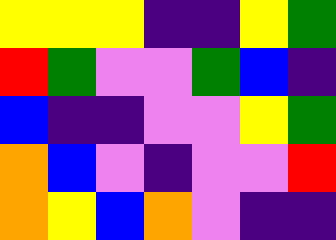[["yellow", "yellow", "yellow", "indigo", "indigo", "yellow", "green"], ["red", "green", "violet", "violet", "green", "blue", "indigo"], ["blue", "indigo", "indigo", "violet", "violet", "yellow", "green"], ["orange", "blue", "violet", "indigo", "violet", "violet", "red"], ["orange", "yellow", "blue", "orange", "violet", "indigo", "indigo"]]